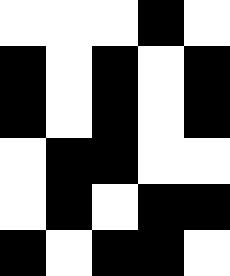[["white", "white", "white", "black", "white"], ["black", "white", "black", "white", "black"], ["black", "white", "black", "white", "black"], ["white", "black", "black", "white", "white"], ["white", "black", "white", "black", "black"], ["black", "white", "black", "black", "white"]]